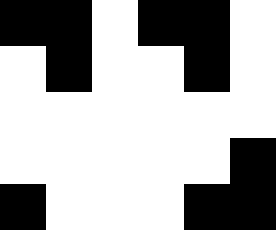[["black", "black", "white", "black", "black", "white"], ["white", "black", "white", "white", "black", "white"], ["white", "white", "white", "white", "white", "white"], ["white", "white", "white", "white", "white", "black"], ["black", "white", "white", "white", "black", "black"]]